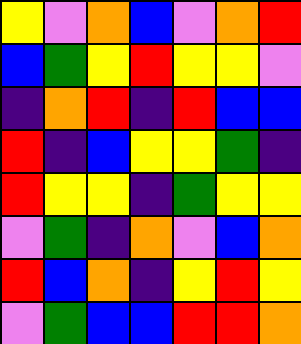[["yellow", "violet", "orange", "blue", "violet", "orange", "red"], ["blue", "green", "yellow", "red", "yellow", "yellow", "violet"], ["indigo", "orange", "red", "indigo", "red", "blue", "blue"], ["red", "indigo", "blue", "yellow", "yellow", "green", "indigo"], ["red", "yellow", "yellow", "indigo", "green", "yellow", "yellow"], ["violet", "green", "indigo", "orange", "violet", "blue", "orange"], ["red", "blue", "orange", "indigo", "yellow", "red", "yellow"], ["violet", "green", "blue", "blue", "red", "red", "orange"]]